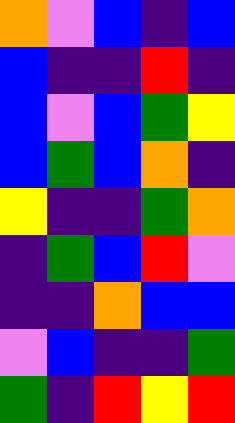[["orange", "violet", "blue", "indigo", "blue"], ["blue", "indigo", "indigo", "red", "indigo"], ["blue", "violet", "blue", "green", "yellow"], ["blue", "green", "blue", "orange", "indigo"], ["yellow", "indigo", "indigo", "green", "orange"], ["indigo", "green", "blue", "red", "violet"], ["indigo", "indigo", "orange", "blue", "blue"], ["violet", "blue", "indigo", "indigo", "green"], ["green", "indigo", "red", "yellow", "red"]]